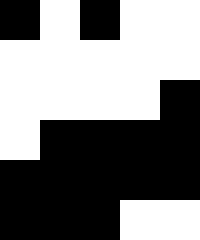[["black", "white", "black", "white", "white"], ["white", "white", "white", "white", "white"], ["white", "white", "white", "white", "black"], ["white", "black", "black", "black", "black"], ["black", "black", "black", "black", "black"], ["black", "black", "black", "white", "white"]]